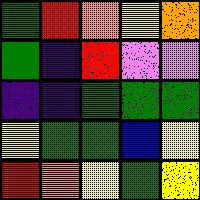[["green", "red", "orange", "yellow", "orange"], ["green", "indigo", "red", "violet", "violet"], ["indigo", "indigo", "green", "green", "green"], ["yellow", "green", "green", "blue", "yellow"], ["red", "orange", "yellow", "green", "yellow"]]